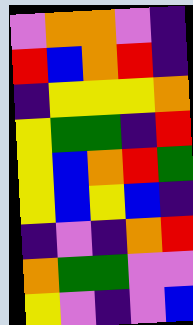[["violet", "orange", "orange", "violet", "indigo"], ["red", "blue", "orange", "red", "indigo"], ["indigo", "yellow", "yellow", "yellow", "orange"], ["yellow", "green", "green", "indigo", "red"], ["yellow", "blue", "orange", "red", "green"], ["yellow", "blue", "yellow", "blue", "indigo"], ["indigo", "violet", "indigo", "orange", "red"], ["orange", "green", "green", "violet", "violet"], ["yellow", "violet", "indigo", "violet", "blue"]]